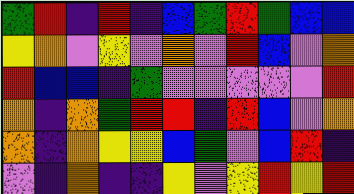[["green", "red", "indigo", "red", "indigo", "blue", "green", "red", "green", "blue", "blue"], ["yellow", "orange", "violet", "yellow", "violet", "orange", "violet", "red", "blue", "violet", "orange"], ["red", "blue", "blue", "indigo", "green", "violet", "violet", "violet", "violet", "violet", "red"], ["orange", "indigo", "orange", "green", "red", "red", "indigo", "red", "blue", "violet", "orange"], ["orange", "indigo", "orange", "yellow", "yellow", "blue", "green", "violet", "blue", "red", "indigo"], ["violet", "indigo", "orange", "indigo", "indigo", "yellow", "violet", "yellow", "red", "yellow", "red"]]